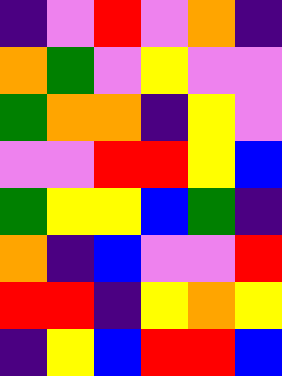[["indigo", "violet", "red", "violet", "orange", "indigo"], ["orange", "green", "violet", "yellow", "violet", "violet"], ["green", "orange", "orange", "indigo", "yellow", "violet"], ["violet", "violet", "red", "red", "yellow", "blue"], ["green", "yellow", "yellow", "blue", "green", "indigo"], ["orange", "indigo", "blue", "violet", "violet", "red"], ["red", "red", "indigo", "yellow", "orange", "yellow"], ["indigo", "yellow", "blue", "red", "red", "blue"]]